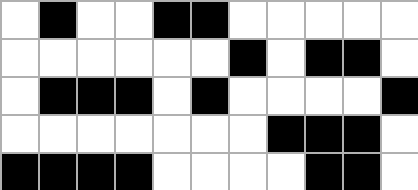[["white", "black", "white", "white", "black", "black", "white", "white", "white", "white", "white"], ["white", "white", "white", "white", "white", "white", "black", "white", "black", "black", "white"], ["white", "black", "black", "black", "white", "black", "white", "white", "white", "white", "black"], ["white", "white", "white", "white", "white", "white", "white", "black", "black", "black", "white"], ["black", "black", "black", "black", "white", "white", "white", "white", "black", "black", "white"]]